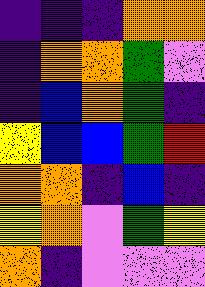[["indigo", "indigo", "indigo", "orange", "orange"], ["indigo", "orange", "orange", "green", "violet"], ["indigo", "blue", "orange", "green", "indigo"], ["yellow", "blue", "blue", "green", "red"], ["orange", "orange", "indigo", "blue", "indigo"], ["yellow", "orange", "violet", "green", "yellow"], ["orange", "indigo", "violet", "violet", "violet"]]